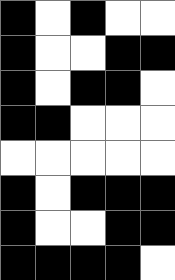[["black", "white", "black", "white", "white"], ["black", "white", "white", "black", "black"], ["black", "white", "black", "black", "white"], ["black", "black", "white", "white", "white"], ["white", "white", "white", "white", "white"], ["black", "white", "black", "black", "black"], ["black", "white", "white", "black", "black"], ["black", "black", "black", "black", "white"]]